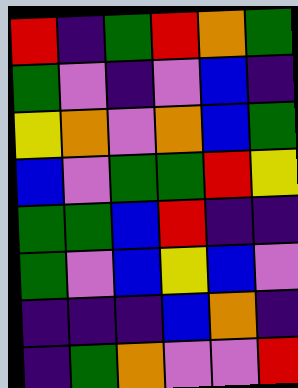[["red", "indigo", "green", "red", "orange", "green"], ["green", "violet", "indigo", "violet", "blue", "indigo"], ["yellow", "orange", "violet", "orange", "blue", "green"], ["blue", "violet", "green", "green", "red", "yellow"], ["green", "green", "blue", "red", "indigo", "indigo"], ["green", "violet", "blue", "yellow", "blue", "violet"], ["indigo", "indigo", "indigo", "blue", "orange", "indigo"], ["indigo", "green", "orange", "violet", "violet", "red"]]